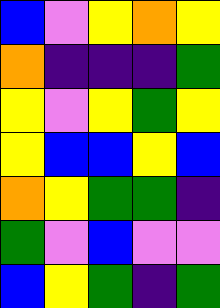[["blue", "violet", "yellow", "orange", "yellow"], ["orange", "indigo", "indigo", "indigo", "green"], ["yellow", "violet", "yellow", "green", "yellow"], ["yellow", "blue", "blue", "yellow", "blue"], ["orange", "yellow", "green", "green", "indigo"], ["green", "violet", "blue", "violet", "violet"], ["blue", "yellow", "green", "indigo", "green"]]